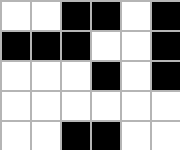[["white", "white", "black", "black", "white", "black"], ["black", "black", "black", "white", "white", "black"], ["white", "white", "white", "black", "white", "black"], ["white", "white", "white", "white", "white", "white"], ["white", "white", "black", "black", "white", "white"]]